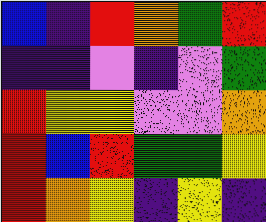[["blue", "indigo", "red", "orange", "green", "red"], ["indigo", "indigo", "violet", "indigo", "violet", "green"], ["red", "yellow", "yellow", "violet", "violet", "orange"], ["red", "blue", "red", "green", "green", "yellow"], ["red", "orange", "yellow", "indigo", "yellow", "indigo"]]